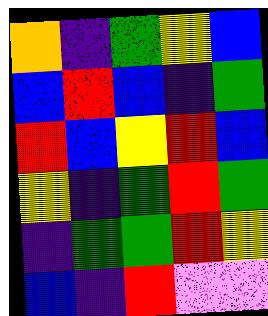[["orange", "indigo", "green", "yellow", "blue"], ["blue", "red", "blue", "indigo", "green"], ["red", "blue", "yellow", "red", "blue"], ["yellow", "indigo", "green", "red", "green"], ["indigo", "green", "green", "red", "yellow"], ["blue", "indigo", "red", "violet", "violet"]]